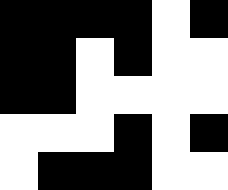[["black", "black", "black", "black", "white", "black"], ["black", "black", "white", "black", "white", "white"], ["black", "black", "white", "white", "white", "white"], ["white", "white", "white", "black", "white", "black"], ["white", "black", "black", "black", "white", "white"]]